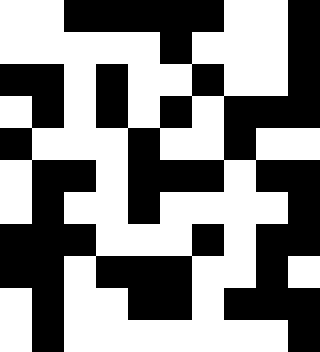[["white", "white", "black", "black", "black", "black", "black", "white", "white", "black"], ["white", "white", "white", "white", "white", "black", "white", "white", "white", "black"], ["black", "black", "white", "black", "white", "white", "black", "white", "white", "black"], ["white", "black", "white", "black", "white", "black", "white", "black", "black", "black"], ["black", "white", "white", "white", "black", "white", "white", "black", "white", "white"], ["white", "black", "black", "white", "black", "black", "black", "white", "black", "black"], ["white", "black", "white", "white", "black", "white", "white", "white", "white", "black"], ["black", "black", "black", "white", "white", "white", "black", "white", "black", "black"], ["black", "black", "white", "black", "black", "black", "white", "white", "black", "white"], ["white", "black", "white", "white", "black", "black", "white", "black", "black", "black"], ["white", "black", "white", "white", "white", "white", "white", "white", "white", "black"]]